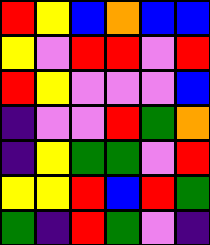[["red", "yellow", "blue", "orange", "blue", "blue"], ["yellow", "violet", "red", "red", "violet", "red"], ["red", "yellow", "violet", "violet", "violet", "blue"], ["indigo", "violet", "violet", "red", "green", "orange"], ["indigo", "yellow", "green", "green", "violet", "red"], ["yellow", "yellow", "red", "blue", "red", "green"], ["green", "indigo", "red", "green", "violet", "indigo"]]